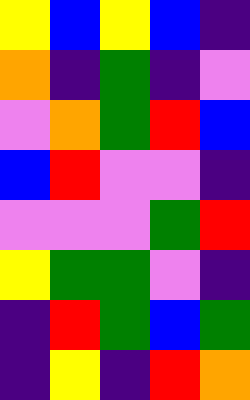[["yellow", "blue", "yellow", "blue", "indigo"], ["orange", "indigo", "green", "indigo", "violet"], ["violet", "orange", "green", "red", "blue"], ["blue", "red", "violet", "violet", "indigo"], ["violet", "violet", "violet", "green", "red"], ["yellow", "green", "green", "violet", "indigo"], ["indigo", "red", "green", "blue", "green"], ["indigo", "yellow", "indigo", "red", "orange"]]